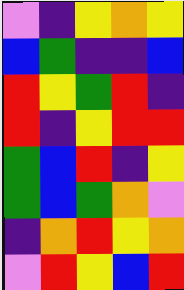[["violet", "indigo", "yellow", "orange", "yellow"], ["blue", "green", "indigo", "indigo", "blue"], ["red", "yellow", "green", "red", "indigo"], ["red", "indigo", "yellow", "red", "red"], ["green", "blue", "red", "indigo", "yellow"], ["green", "blue", "green", "orange", "violet"], ["indigo", "orange", "red", "yellow", "orange"], ["violet", "red", "yellow", "blue", "red"]]